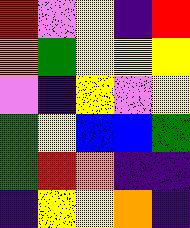[["red", "violet", "yellow", "indigo", "red"], ["orange", "green", "yellow", "yellow", "yellow"], ["violet", "indigo", "yellow", "violet", "yellow"], ["green", "yellow", "blue", "blue", "green"], ["green", "red", "orange", "indigo", "indigo"], ["indigo", "yellow", "yellow", "orange", "indigo"]]